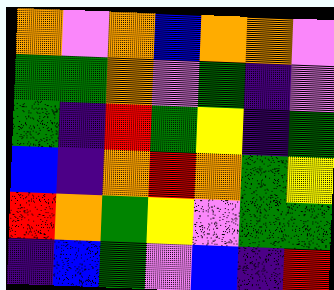[["orange", "violet", "orange", "blue", "orange", "orange", "violet"], ["green", "green", "orange", "violet", "green", "indigo", "violet"], ["green", "indigo", "red", "green", "yellow", "indigo", "green"], ["blue", "indigo", "orange", "red", "orange", "green", "yellow"], ["red", "orange", "green", "yellow", "violet", "green", "green"], ["indigo", "blue", "green", "violet", "blue", "indigo", "red"]]